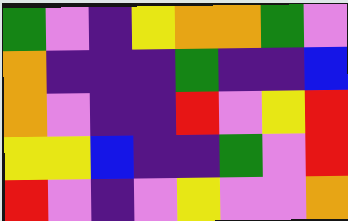[["green", "violet", "indigo", "yellow", "orange", "orange", "green", "violet"], ["orange", "indigo", "indigo", "indigo", "green", "indigo", "indigo", "blue"], ["orange", "violet", "indigo", "indigo", "red", "violet", "yellow", "red"], ["yellow", "yellow", "blue", "indigo", "indigo", "green", "violet", "red"], ["red", "violet", "indigo", "violet", "yellow", "violet", "violet", "orange"]]